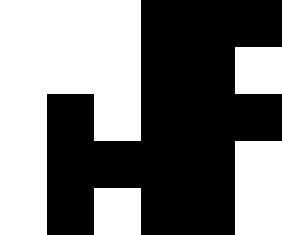[["white", "white", "white", "black", "black", "black"], ["white", "white", "white", "black", "black", "white"], ["white", "black", "white", "black", "black", "black"], ["white", "black", "black", "black", "black", "white"], ["white", "black", "white", "black", "black", "white"]]